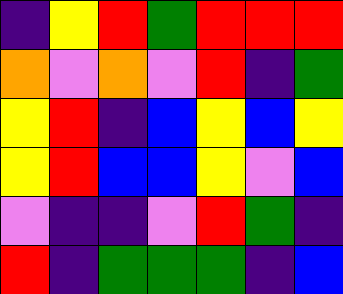[["indigo", "yellow", "red", "green", "red", "red", "red"], ["orange", "violet", "orange", "violet", "red", "indigo", "green"], ["yellow", "red", "indigo", "blue", "yellow", "blue", "yellow"], ["yellow", "red", "blue", "blue", "yellow", "violet", "blue"], ["violet", "indigo", "indigo", "violet", "red", "green", "indigo"], ["red", "indigo", "green", "green", "green", "indigo", "blue"]]